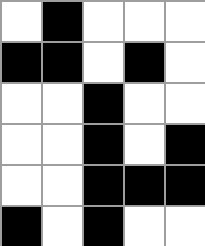[["white", "black", "white", "white", "white"], ["black", "black", "white", "black", "white"], ["white", "white", "black", "white", "white"], ["white", "white", "black", "white", "black"], ["white", "white", "black", "black", "black"], ["black", "white", "black", "white", "white"]]